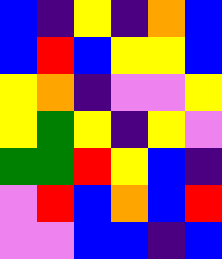[["blue", "indigo", "yellow", "indigo", "orange", "blue"], ["blue", "red", "blue", "yellow", "yellow", "blue"], ["yellow", "orange", "indigo", "violet", "violet", "yellow"], ["yellow", "green", "yellow", "indigo", "yellow", "violet"], ["green", "green", "red", "yellow", "blue", "indigo"], ["violet", "red", "blue", "orange", "blue", "red"], ["violet", "violet", "blue", "blue", "indigo", "blue"]]